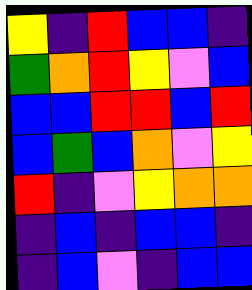[["yellow", "indigo", "red", "blue", "blue", "indigo"], ["green", "orange", "red", "yellow", "violet", "blue"], ["blue", "blue", "red", "red", "blue", "red"], ["blue", "green", "blue", "orange", "violet", "yellow"], ["red", "indigo", "violet", "yellow", "orange", "orange"], ["indigo", "blue", "indigo", "blue", "blue", "indigo"], ["indigo", "blue", "violet", "indigo", "blue", "blue"]]